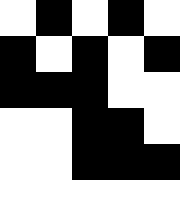[["white", "black", "white", "black", "white"], ["black", "white", "black", "white", "black"], ["black", "black", "black", "white", "white"], ["white", "white", "black", "black", "white"], ["white", "white", "black", "black", "black"], ["white", "white", "white", "white", "white"]]